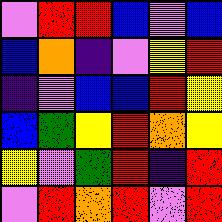[["violet", "red", "red", "blue", "violet", "blue"], ["blue", "orange", "indigo", "violet", "yellow", "red"], ["indigo", "violet", "blue", "blue", "red", "yellow"], ["blue", "green", "yellow", "red", "orange", "yellow"], ["yellow", "violet", "green", "red", "indigo", "red"], ["violet", "red", "orange", "red", "violet", "red"]]